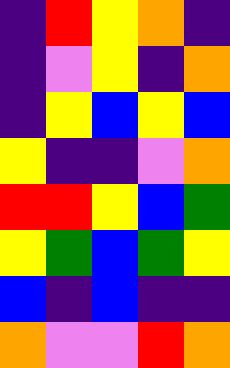[["indigo", "red", "yellow", "orange", "indigo"], ["indigo", "violet", "yellow", "indigo", "orange"], ["indigo", "yellow", "blue", "yellow", "blue"], ["yellow", "indigo", "indigo", "violet", "orange"], ["red", "red", "yellow", "blue", "green"], ["yellow", "green", "blue", "green", "yellow"], ["blue", "indigo", "blue", "indigo", "indigo"], ["orange", "violet", "violet", "red", "orange"]]